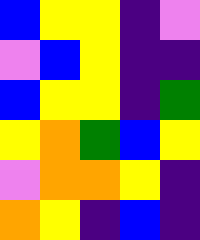[["blue", "yellow", "yellow", "indigo", "violet"], ["violet", "blue", "yellow", "indigo", "indigo"], ["blue", "yellow", "yellow", "indigo", "green"], ["yellow", "orange", "green", "blue", "yellow"], ["violet", "orange", "orange", "yellow", "indigo"], ["orange", "yellow", "indigo", "blue", "indigo"]]